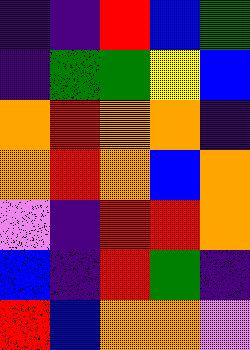[["indigo", "indigo", "red", "blue", "green"], ["indigo", "green", "green", "yellow", "blue"], ["orange", "red", "orange", "orange", "indigo"], ["orange", "red", "orange", "blue", "orange"], ["violet", "indigo", "red", "red", "orange"], ["blue", "indigo", "red", "green", "indigo"], ["red", "blue", "orange", "orange", "violet"]]